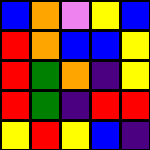[["blue", "orange", "violet", "yellow", "blue"], ["red", "orange", "blue", "blue", "yellow"], ["red", "green", "orange", "indigo", "yellow"], ["red", "green", "indigo", "red", "red"], ["yellow", "red", "yellow", "blue", "indigo"]]